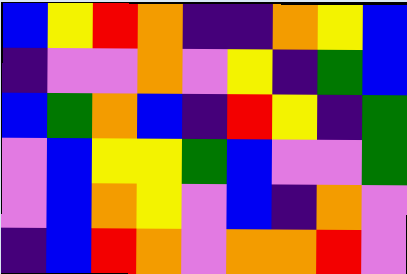[["blue", "yellow", "red", "orange", "indigo", "indigo", "orange", "yellow", "blue"], ["indigo", "violet", "violet", "orange", "violet", "yellow", "indigo", "green", "blue"], ["blue", "green", "orange", "blue", "indigo", "red", "yellow", "indigo", "green"], ["violet", "blue", "yellow", "yellow", "green", "blue", "violet", "violet", "green"], ["violet", "blue", "orange", "yellow", "violet", "blue", "indigo", "orange", "violet"], ["indigo", "blue", "red", "orange", "violet", "orange", "orange", "red", "violet"]]